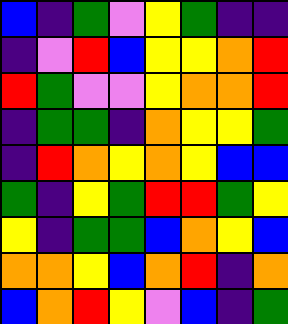[["blue", "indigo", "green", "violet", "yellow", "green", "indigo", "indigo"], ["indigo", "violet", "red", "blue", "yellow", "yellow", "orange", "red"], ["red", "green", "violet", "violet", "yellow", "orange", "orange", "red"], ["indigo", "green", "green", "indigo", "orange", "yellow", "yellow", "green"], ["indigo", "red", "orange", "yellow", "orange", "yellow", "blue", "blue"], ["green", "indigo", "yellow", "green", "red", "red", "green", "yellow"], ["yellow", "indigo", "green", "green", "blue", "orange", "yellow", "blue"], ["orange", "orange", "yellow", "blue", "orange", "red", "indigo", "orange"], ["blue", "orange", "red", "yellow", "violet", "blue", "indigo", "green"]]